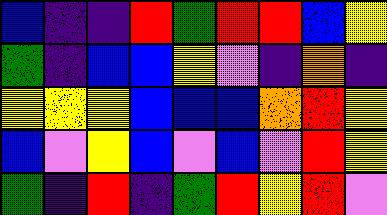[["blue", "indigo", "indigo", "red", "green", "red", "red", "blue", "yellow"], ["green", "indigo", "blue", "blue", "yellow", "violet", "indigo", "orange", "indigo"], ["yellow", "yellow", "yellow", "blue", "blue", "blue", "orange", "red", "yellow"], ["blue", "violet", "yellow", "blue", "violet", "blue", "violet", "red", "yellow"], ["green", "indigo", "red", "indigo", "green", "red", "yellow", "red", "violet"]]